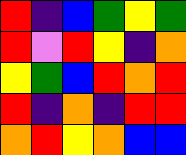[["red", "indigo", "blue", "green", "yellow", "green"], ["red", "violet", "red", "yellow", "indigo", "orange"], ["yellow", "green", "blue", "red", "orange", "red"], ["red", "indigo", "orange", "indigo", "red", "red"], ["orange", "red", "yellow", "orange", "blue", "blue"]]